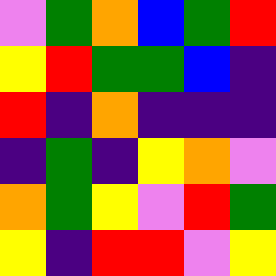[["violet", "green", "orange", "blue", "green", "red"], ["yellow", "red", "green", "green", "blue", "indigo"], ["red", "indigo", "orange", "indigo", "indigo", "indigo"], ["indigo", "green", "indigo", "yellow", "orange", "violet"], ["orange", "green", "yellow", "violet", "red", "green"], ["yellow", "indigo", "red", "red", "violet", "yellow"]]